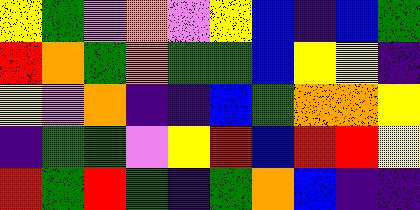[["yellow", "green", "violet", "orange", "violet", "yellow", "blue", "indigo", "blue", "green"], ["red", "orange", "green", "orange", "green", "green", "blue", "yellow", "yellow", "indigo"], ["yellow", "violet", "orange", "indigo", "indigo", "blue", "green", "orange", "orange", "yellow"], ["indigo", "green", "green", "violet", "yellow", "red", "blue", "red", "red", "yellow"], ["red", "green", "red", "green", "indigo", "green", "orange", "blue", "indigo", "indigo"]]